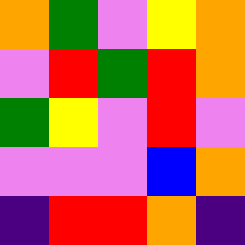[["orange", "green", "violet", "yellow", "orange"], ["violet", "red", "green", "red", "orange"], ["green", "yellow", "violet", "red", "violet"], ["violet", "violet", "violet", "blue", "orange"], ["indigo", "red", "red", "orange", "indigo"]]